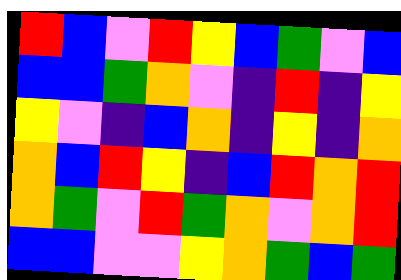[["red", "blue", "violet", "red", "yellow", "blue", "green", "violet", "blue"], ["blue", "blue", "green", "orange", "violet", "indigo", "red", "indigo", "yellow"], ["yellow", "violet", "indigo", "blue", "orange", "indigo", "yellow", "indigo", "orange"], ["orange", "blue", "red", "yellow", "indigo", "blue", "red", "orange", "red"], ["orange", "green", "violet", "red", "green", "orange", "violet", "orange", "red"], ["blue", "blue", "violet", "violet", "yellow", "orange", "green", "blue", "green"]]